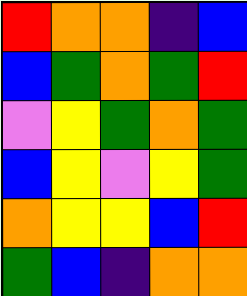[["red", "orange", "orange", "indigo", "blue"], ["blue", "green", "orange", "green", "red"], ["violet", "yellow", "green", "orange", "green"], ["blue", "yellow", "violet", "yellow", "green"], ["orange", "yellow", "yellow", "blue", "red"], ["green", "blue", "indigo", "orange", "orange"]]